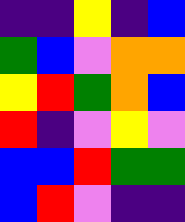[["indigo", "indigo", "yellow", "indigo", "blue"], ["green", "blue", "violet", "orange", "orange"], ["yellow", "red", "green", "orange", "blue"], ["red", "indigo", "violet", "yellow", "violet"], ["blue", "blue", "red", "green", "green"], ["blue", "red", "violet", "indigo", "indigo"]]